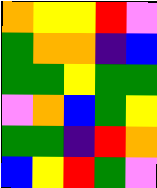[["orange", "yellow", "yellow", "red", "violet"], ["green", "orange", "orange", "indigo", "blue"], ["green", "green", "yellow", "green", "green"], ["violet", "orange", "blue", "green", "yellow"], ["green", "green", "indigo", "red", "orange"], ["blue", "yellow", "red", "green", "violet"]]